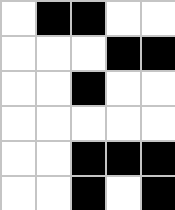[["white", "black", "black", "white", "white"], ["white", "white", "white", "black", "black"], ["white", "white", "black", "white", "white"], ["white", "white", "white", "white", "white"], ["white", "white", "black", "black", "black"], ["white", "white", "black", "white", "black"]]